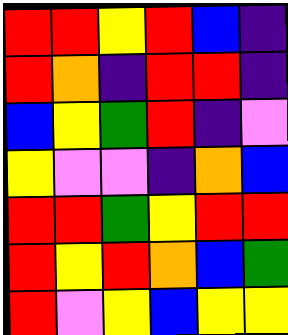[["red", "red", "yellow", "red", "blue", "indigo"], ["red", "orange", "indigo", "red", "red", "indigo"], ["blue", "yellow", "green", "red", "indigo", "violet"], ["yellow", "violet", "violet", "indigo", "orange", "blue"], ["red", "red", "green", "yellow", "red", "red"], ["red", "yellow", "red", "orange", "blue", "green"], ["red", "violet", "yellow", "blue", "yellow", "yellow"]]